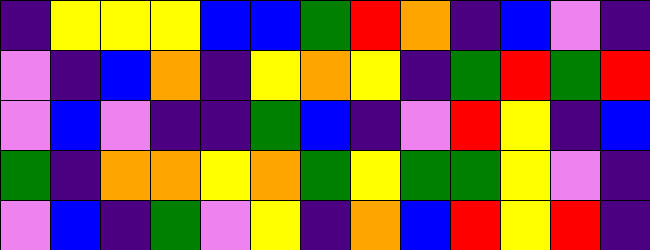[["indigo", "yellow", "yellow", "yellow", "blue", "blue", "green", "red", "orange", "indigo", "blue", "violet", "indigo"], ["violet", "indigo", "blue", "orange", "indigo", "yellow", "orange", "yellow", "indigo", "green", "red", "green", "red"], ["violet", "blue", "violet", "indigo", "indigo", "green", "blue", "indigo", "violet", "red", "yellow", "indigo", "blue"], ["green", "indigo", "orange", "orange", "yellow", "orange", "green", "yellow", "green", "green", "yellow", "violet", "indigo"], ["violet", "blue", "indigo", "green", "violet", "yellow", "indigo", "orange", "blue", "red", "yellow", "red", "indigo"]]